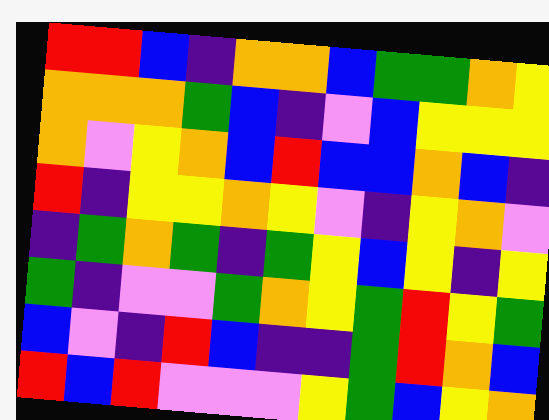[["red", "red", "blue", "indigo", "orange", "orange", "blue", "green", "green", "orange", "yellow"], ["orange", "orange", "orange", "green", "blue", "indigo", "violet", "blue", "yellow", "yellow", "yellow"], ["orange", "violet", "yellow", "orange", "blue", "red", "blue", "blue", "orange", "blue", "indigo"], ["red", "indigo", "yellow", "yellow", "orange", "yellow", "violet", "indigo", "yellow", "orange", "violet"], ["indigo", "green", "orange", "green", "indigo", "green", "yellow", "blue", "yellow", "indigo", "yellow"], ["green", "indigo", "violet", "violet", "green", "orange", "yellow", "green", "red", "yellow", "green"], ["blue", "violet", "indigo", "red", "blue", "indigo", "indigo", "green", "red", "orange", "blue"], ["red", "blue", "red", "violet", "violet", "violet", "yellow", "green", "blue", "yellow", "orange"]]